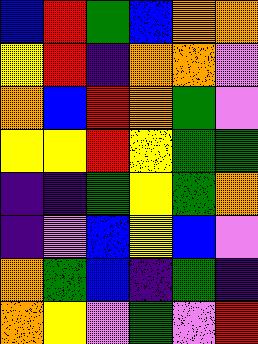[["blue", "red", "green", "blue", "orange", "orange"], ["yellow", "red", "indigo", "orange", "orange", "violet"], ["orange", "blue", "red", "orange", "green", "violet"], ["yellow", "yellow", "red", "yellow", "green", "green"], ["indigo", "indigo", "green", "yellow", "green", "orange"], ["indigo", "violet", "blue", "yellow", "blue", "violet"], ["orange", "green", "blue", "indigo", "green", "indigo"], ["orange", "yellow", "violet", "green", "violet", "red"]]